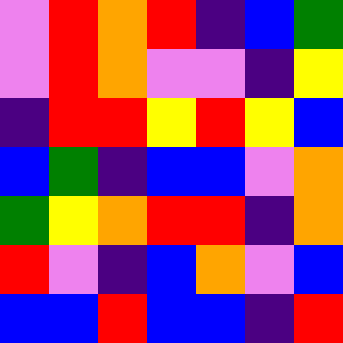[["violet", "red", "orange", "red", "indigo", "blue", "green"], ["violet", "red", "orange", "violet", "violet", "indigo", "yellow"], ["indigo", "red", "red", "yellow", "red", "yellow", "blue"], ["blue", "green", "indigo", "blue", "blue", "violet", "orange"], ["green", "yellow", "orange", "red", "red", "indigo", "orange"], ["red", "violet", "indigo", "blue", "orange", "violet", "blue"], ["blue", "blue", "red", "blue", "blue", "indigo", "red"]]